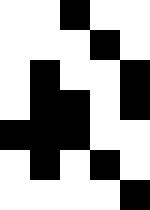[["white", "white", "black", "white", "white"], ["white", "white", "white", "black", "white"], ["white", "black", "white", "white", "black"], ["white", "black", "black", "white", "black"], ["black", "black", "black", "white", "white"], ["white", "black", "white", "black", "white"], ["white", "white", "white", "white", "black"]]